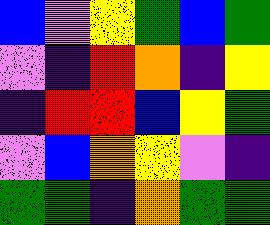[["blue", "violet", "yellow", "green", "blue", "green"], ["violet", "indigo", "red", "orange", "indigo", "yellow"], ["indigo", "red", "red", "blue", "yellow", "green"], ["violet", "blue", "orange", "yellow", "violet", "indigo"], ["green", "green", "indigo", "orange", "green", "green"]]